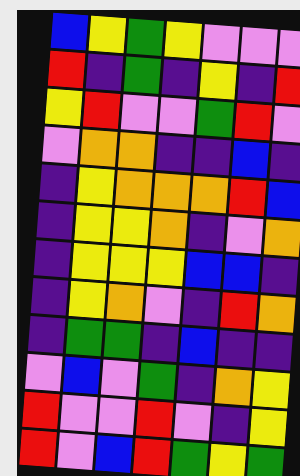[["blue", "yellow", "green", "yellow", "violet", "violet", "violet"], ["red", "indigo", "green", "indigo", "yellow", "indigo", "red"], ["yellow", "red", "violet", "violet", "green", "red", "violet"], ["violet", "orange", "orange", "indigo", "indigo", "blue", "indigo"], ["indigo", "yellow", "orange", "orange", "orange", "red", "blue"], ["indigo", "yellow", "yellow", "orange", "indigo", "violet", "orange"], ["indigo", "yellow", "yellow", "yellow", "blue", "blue", "indigo"], ["indigo", "yellow", "orange", "violet", "indigo", "red", "orange"], ["indigo", "green", "green", "indigo", "blue", "indigo", "indigo"], ["violet", "blue", "violet", "green", "indigo", "orange", "yellow"], ["red", "violet", "violet", "red", "violet", "indigo", "yellow"], ["red", "violet", "blue", "red", "green", "yellow", "green"]]